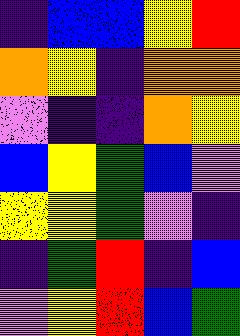[["indigo", "blue", "blue", "yellow", "red"], ["orange", "yellow", "indigo", "orange", "orange"], ["violet", "indigo", "indigo", "orange", "yellow"], ["blue", "yellow", "green", "blue", "violet"], ["yellow", "yellow", "green", "violet", "indigo"], ["indigo", "green", "red", "indigo", "blue"], ["violet", "yellow", "red", "blue", "green"]]